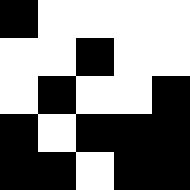[["black", "white", "white", "white", "white"], ["white", "white", "black", "white", "white"], ["white", "black", "white", "white", "black"], ["black", "white", "black", "black", "black"], ["black", "black", "white", "black", "black"]]